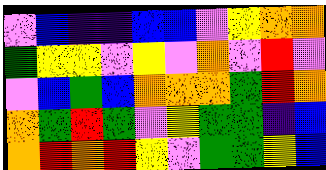[["violet", "blue", "indigo", "indigo", "blue", "blue", "violet", "yellow", "orange", "orange"], ["green", "yellow", "yellow", "violet", "yellow", "violet", "orange", "violet", "red", "violet"], ["violet", "blue", "green", "blue", "orange", "orange", "orange", "green", "red", "orange"], ["orange", "green", "red", "green", "violet", "yellow", "green", "green", "indigo", "blue"], ["orange", "red", "orange", "red", "yellow", "violet", "green", "green", "yellow", "blue"]]